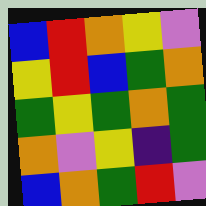[["blue", "red", "orange", "yellow", "violet"], ["yellow", "red", "blue", "green", "orange"], ["green", "yellow", "green", "orange", "green"], ["orange", "violet", "yellow", "indigo", "green"], ["blue", "orange", "green", "red", "violet"]]